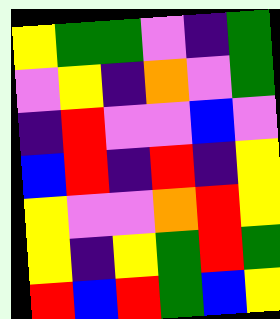[["yellow", "green", "green", "violet", "indigo", "green"], ["violet", "yellow", "indigo", "orange", "violet", "green"], ["indigo", "red", "violet", "violet", "blue", "violet"], ["blue", "red", "indigo", "red", "indigo", "yellow"], ["yellow", "violet", "violet", "orange", "red", "yellow"], ["yellow", "indigo", "yellow", "green", "red", "green"], ["red", "blue", "red", "green", "blue", "yellow"]]